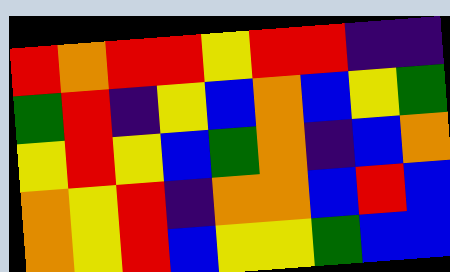[["red", "orange", "red", "red", "yellow", "red", "red", "indigo", "indigo"], ["green", "red", "indigo", "yellow", "blue", "orange", "blue", "yellow", "green"], ["yellow", "red", "yellow", "blue", "green", "orange", "indigo", "blue", "orange"], ["orange", "yellow", "red", "indigo", "orange", "orange", "blue", "red", "blue"], ["orange", "yellow", "red", "blue", "yellow", "yellow", "green", "blue", "blue"]]